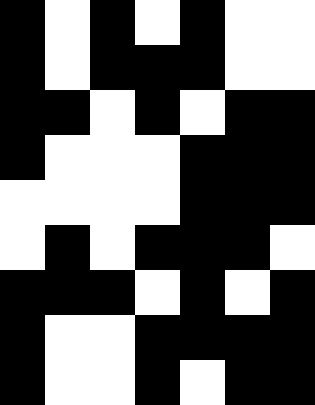[["black", "white", "black", "white", "black", "white", "white"], ["black", "white", "black", "black", "black", "white", "white"], ["black", "black", "white", "black", "white", "black", "black"], ["black", "white", "white", "white", "black", "black", "black"], ["white", "white", "white", "white", "black", "black", "black"], ["white", "black", "white", "black", "black", "black", "white"], ["black", "black", "black", "white", "black", "white", "black"], ["black", "white", "white", "black", "black", "black", "black"], ["black", "white", "white", "black", "white", "black", "black"]]